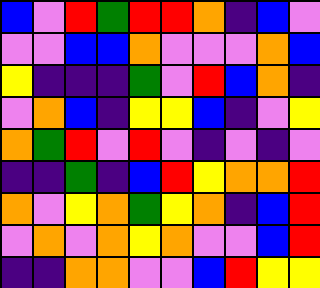[["blue", "violet", "red", "green", "red", "red", "orange", "indigo", "blue", "violet"], ["violet", "violet", "blue", "blue", "orange", "violet", "violet", "violet", "orange", "blue"], ["yellow", "indigo", "indigo", "indigo", "green", "violet", "red", "blue", "orange", "indigo"], ["violet", "orange", "blue", "indigo", "yellow", "yellow", "blue", "indigo", "violet", "yellow"], ["orange", "green", "red", "violet", "red", "violet", "indigo", "violet", "indigo", "violet"], ["indigo", "indigo", "green", "indigo", "blue", "red", "yellow", "orange", "orange", "red"], ["orange", "violet", "yellow", "orange", "green", "yellow", "orange", "indigo", "blue", "red"], ["violet", "orange", "violet", "orange", "yellow", "orange", "violet", "violet", "blue", "red"], ["indigo", "indigo", "orange", "orange", "violet", "violet", "blue", "red", "yellow", "yellow"]]